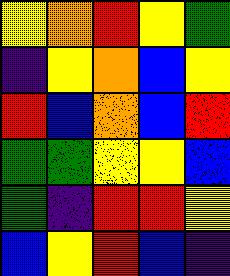[["yellow", "orange", "red", "yellow", "green"], ["indigo", "yellow", "orange", "blue", "yellow"], ["red", "blue", "orange", "blue", "red"], ["green", "green", "yellow", "yellow", "blue"], ["green", "indigo", "red", "red", "yellow"], ["blue", "yellow", "red", "blue", "indigo"]]